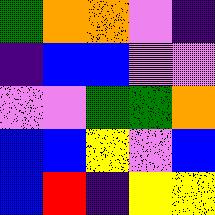[["green", "orange", "orange", "violet", "indigo"], ["indigo", "blue", "blue", "violet", "violet"], ["violet", "violet", "green", "green", "orange"], ["blue", "blue", "yellow", "violet", "blue"], ["blue", "red", "indigo", "yellow", "yellow"]]